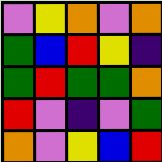[["violet", "yellow", "orange", "violet", "orange"], ["green", "blue", "red", "yellow", "indigo"], ["green", "red", "green", "green", "orange"], ["red", "violet", "indigo", "violet", "green"], ["orange", "violet", "yellow", "blue", "red"]]